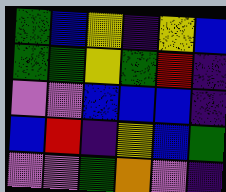[["green", "blue", "yellow", "indigo", "yellow", "blue"], ["green", "green", "yellow", "green", "red", "indigo"], ["violet", "violet", "blue", "blue", "blue", "indigo"], ["blue", "red", "indigo", "yellow", "blue", "green"], ["violet", "violet", "green", "orange", "violet", "indigo"]]